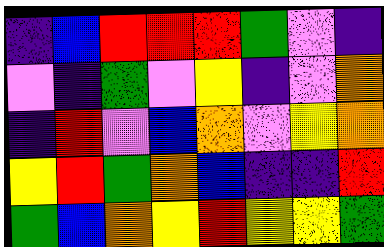[["indigo", "blue", "red", "red", "red", "green", "violet", "indigo"], ["violet", "indigo", "green", "violet", "yellow", "indigo", "violet", "orange"], ["indigo", "red", "violet", "blue", "orange", "violet", "yellow", "orange"], ["yellow", "red", "green", "orange", "blue", "indigo", "indigo", "red"], ["green", "blue", "orange", "yellow", "red", "yellow", "yellow", "green"]]